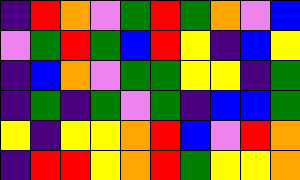[["indigo", "red", "orange", "violet", "green", "red", "green", "orange", "violet", "blue"], ["violet", "green", "red", "green", "blue", "red", "yellow", "indigo", "blue", "yellow"], ["indigo", "blue", "orange", "violet", "green", "green", "yellow", "yellow", "indigo", "green"], ["indigo", "green", "indigo", "green", "violet", "green", "indigo", "blue", "blue", "green"], ["yellow", "indigo", "yellow", "yellow", "orange", "red", "blue", "violet", "red", "orange"], ["indigo", "red", "red", "yellow", "orange", "red", "green", "yellow", "yellow", "orange"]]